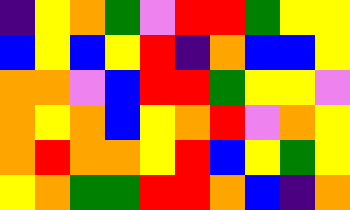[["indigo", "yellow", "orange", "green", "violet", "red", "red", "green", "yellow", "yellow"], ["blue", "yellow", "blue", "yellow", "red", "indigo", "orange", "blue", "blue", "yellow"], ["orange", "orange", "violet", "blue", "red", "red", "green", "yellow", "yellow", "violet"], ["orange", "yellow", "orange", "blue", "yellow", "orange", "red", "violet", "orange", "yellow"], ["orange", "red", "orange", "orange", "yellow", "red", "blue", "yellow", "green", "yellow"], ["yellow", "orange", "green", "green", "red", "red", "orange", "blue", "indigo", "orange"]]